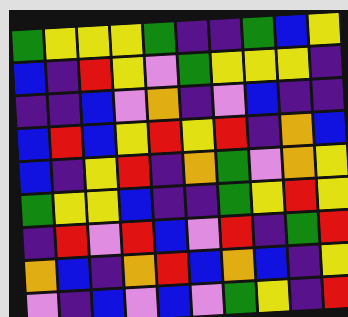[["green", "yellow", "yellow", "yellow", "green", "indigo", "indigo", "green", "blue", "yellow"], ["blue", "indigo", "red", "yellow", "violet", "green", "yellow", "yellow", "yellow", "indigo"], ["indigo", "indigo", "blue", "violet", "orange", "indigo", "violet", "blue", "indigo", "indigo"], ["blue", "red", "blue", "yellow", "red", "yellow", "red", "indigo", "orange", "blue"], ["blue", "indigo", "yellow", "red", "indigo", "orange", "green", "violet", "orange", "yellow"], ["green", "yellow", "yellow", "blue", "indigo", "indigo", "green", "yellow", "red", "yellow"], ["indigo", "red", "violet", "red", "blue", "violet", "red", "indigo", "green", "red"], ["orange", "blue", "indigo", "orange", "red", "blue", "orange", "blue", "indigo", "yellow"], ["violet", "indigo", "blue", "violet", "blue", "violet", "green", "yellow", "indigo", "red"]]